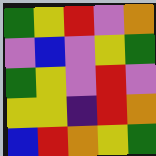[["green", "yellow", "red", "violet", "orange"], ["violet", "blue", "violet", "yellow", "green"], ["green", "yellow", "violet", "red", "violet"], ["yellow", "yellow", "indigo", "red", "orange"], ["blue", "red", "orange", "yellow", "green"]]